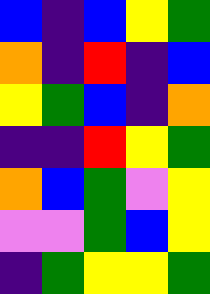[["blue", "indigo", "blue", "yellow", "green"], ["orange", "indigo", "red", "indigo", "blue"], ["yellow", "green", "blue", "indigo", "orange"], ["indigo", "indigo", "red", "yellow", "green"], ["orange", "blue", "green", "violet", "yellow"], ["violet", "violet", "green", "blue", "yellow"], ["indigo", "green", "yellow", "yellow", "green"]]